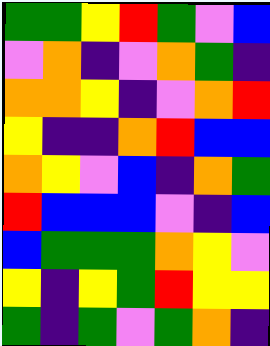[["green", "green", "yellow", "red", "green", "violet", "blue"], ["violet", "orange", "indigo", "violet", "orange", "green", "indigo"], ["orange", "orange", "yellow", "indigo", "violet", "orange", "red"], ["yellow", "indigo", "indigo", "orange", "red", "blue", "blue"], ["orange", "yellow", "violet", "blue", "indigo", "orange", "green"], ["red", "blue", "blue", "blue", "violet", "indigo", "blue"], ["blue", "green", "green", "green", "orange", "yellow", "violet"], ["yellow", "indigo", "yellow", "green", "red", "yellow", "yellow"], ["green", "indigo", "green", "violet", "green", "orange", "indigo"]]